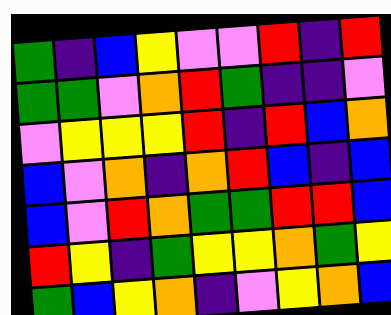[["green", "indigo", "blue", "yellow", "violet", "violet", "red", "indigo", "red"], ["green", "green", "violet", "orange", "red", "green", "indigo", "indigo", "violet"], ["violet", "yellow", "yellow", "yellow", "red", "indigo", "red", "blue", "orange"], ["blue", "violet", "orange", "indigo", "orange", "red", "blue", "indigo", "blue"], ["blue", "violet", "red", "orange", "green", "green", "red", "red", "blue"], ["red", "yellow", "indigo", "green", "yellow", "yellow", "orange", "green", "yellow"], ["green", "blue", "yellow", "orange", "indigo", "violet", "yellow", "orange", "blue"]]